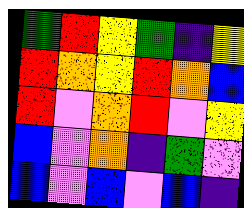[["green", "red", "yellow", "green", "indigo", "yellow"], ["red", "orange", "yellow", "red", "orange", "blue"], ["red", "violet", "orange", "red", "violet", "yellow"], ["blue", "violet", "orange", "indigo", "green", "violet"], ["blue", "violet", "blue", "violet", "blue", "indigo"]]